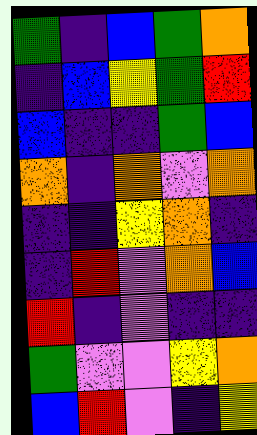[["green", "indigo", "blue", "green", "orange"], ["indigo", "blue", "yellow", "green", "red"], ["blue", "indigo", "indigo", "green", "blue"], ["orange", "indigo", "orange", "violet", "orange"], ["indigo", "indigo", "yellow", "orange", "indigo"], ["indigo", "red", "violet", "orange", "blue"], ["red", "indigo", "violet", "indigo", "indigo"], ["green", "violet", "violet", "yellow", "orange"], ["blue", "red", "violet", "indigo", "yellow"]]